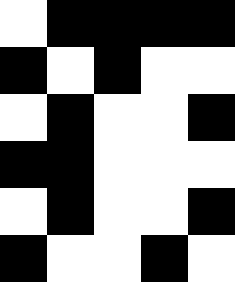[["white", "black", "black", "black", "black"], ["black", "white", "black", "white", "white"], ["white", "black", "white", "white", "black"], ["black", "black", "white", "white", "white"], ["white", "black", "white", "white", "black"], ["black", "white", "white", "black", "white"]]